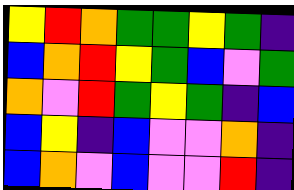[["yellow", "red", "orange", "green", "green", "yellow", "green", "indigo"], ["blue", "orange", "red", "yellow", "green", "blue", "violet", "green"], ["orange", "violet", "red", "green", "yellow", "green", "indigo", "blue"], ["blue", "yellow", "indigo", "blue", "violet", "violet", "orange", "indigo"], ["blue", "orange", "violet", "blue", "violet", "violet", "red", "indigo"]]